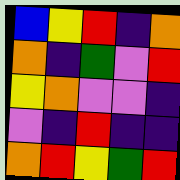[["blue", "yellow", "red", "indigo", "orange"], ["orange", "indigo", "green", "violet", "red"], ["yellow", "orange", "violet", "violet", "indigo"], ["violet", "indigo", "red", "indigo", "indigo"], ["orange", "red", "yellow", "green", "red"]]